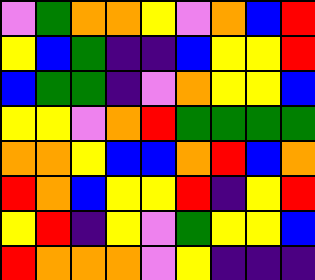[["violet", "green", "orange", "orange", "yellow", "violet", "orange", "blue", "red"], ["yellow", "blue", "green", "indigo", "indigo", "blue", "yellow", "yellow", "red"], ["blue", "green", "green", "indigo", "violet", "orange", "yellow", "yellow", "blue"], ["yellow", "yellow", "violet", "orange", "red", "green", "green", "green", "green"], ["orange", "orange", "yellow", "blue", "blue", "orange", "red", "blue", "orange"], ["red", "orange", "blue", "yellow", "yellow", "red", "indigo", "yellow", "red"], ["yellow", "red", "indigo", "yellow", "violet", "green", "yellow", "yellow", "blue"], ["red", "orange", "orange", "orange", "violet", "yellow", "indigo", "indigo", "indigo"]]